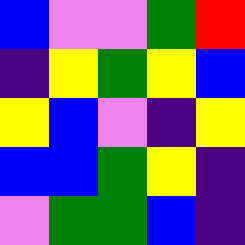[["blue", "violet", "violet", "green", "red"], ["indigo", "yellow", "green", "yellow", "blue"], ["yellow", "blue", "violet", "indigo", "yellow"], ["blue", "blue", "green", "yellow", "indigo"], ["violet", "green", "green", "blue", "indigo"]]